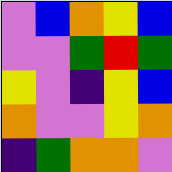[["violet", "blue", "orange", "yellow", "blue"], ["violet", "violet", "green", "red", "green"], ["yellow", "violet", "indigo", "yellow", "blue"], ["orange", "violet", "violet", "yellow", "orange"], ["indigo", "green", "orange", "orange", "violet"]]